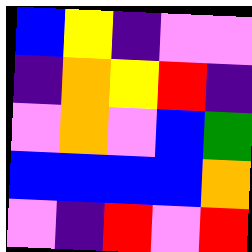[["blue", "yellow", "indigo", "violet", "violet"], ["indigo", "orange", "yellow", "red", "indigo"], ["violet", "orange", "violet", "blue", "green"], ["blue", "blue", "blue", "blue", "orange"], ["violet", "indigo", "red", "violet", "red"]]